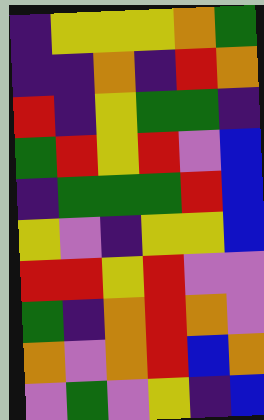[["indigo", "yellow", "yellow", "yellow", "orange", "green"], ["indigo", "indigo", "orange", "indigo", "red", "orange"], ["red", "indigo", "yellow", "green", "green", "indigo"], ["green", "red", "yellow", "red", "violet", "blue"], ["indigo", "green", "green", "green", "red", "blue"], ["yellow", "violet", "indigo", "yellow", "yellow", "blue"], ["red", "red", "yellow", "red", "violet", "violet"], ["green", "indigo", "orange", "red", "orange", "violet"], ["orange", "violet", "orange", "red", "blue", "orange"], ["violet", "green", "violet", "yellow", "indigo", "blue"]]